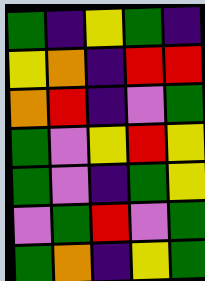[["green", "indigo", "yellow", "green", "indigo"], ["yellow", "orange", "indigo", "red", "red"], ["orange", "red", "indigo", "violet", "green"], ["green", "violet", "yellow", "red", "yellow"], ["green", "violet", "indigo", "green", "yellow"], ["violet", "green", "red", "violet", "green"], ["green", "orange", "indigo", "yellow", "green"]]